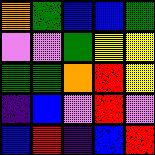[["orange", "green", "blue", "blue", "green"], ["violet", "violet", "green", "yellow", "yellow"], ["green", "green", "orange", "red", "yellow"], ["indigo", "blue", "violet", "red", "violet"], ["blue", "red", "indigo", "blue", "red"]]